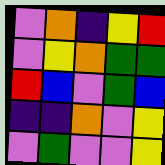[["violet", "orange", "indigo", "yellow", "red"], ["violet", "yellow", "orange", "green", "green"], ["red", "blue", "violet", "green", "blue"], ["indigo", "indigo", "orange", "violet", "yellow"], ["violet", "green", "violet", "violet", "yellow"]]